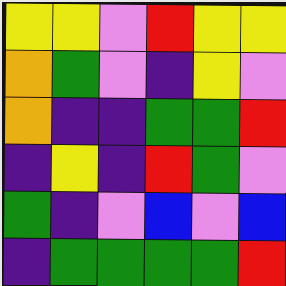[["yellow", "yellow", "violet", "red", "yellow", "yellow"], ["orange", "green", "violet", "indigo", "yellow", "violet"], ["orange", "indigo", "indigo", "green", "green", "red"], ["indigo", "yellow", "indigo", "red", "green", "violet"], ["green", "indigo", "violet", "blue", "violet", "blue"], ["indigo", "green", "green", "green", "green", "red"]]